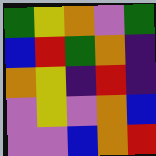[["green", "yellow", "orange", "violet", "green"], ["blue", "red", "green", "orange", "indigo"], ["orange", "yellow", "indigo", "red", "indigo"], ["violet", "yellow", "violet", "orange", "blue"], ["violet", "violet", "blue", "orange", "red"]]